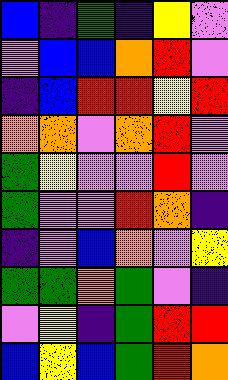[["blue", "indigo", "green", "indigo", "yellow", "violet"], ["violet", "blue", "blue", "orange", "red", "violet"], ["indigo", "blue", "red", "red", "yellow", "red"], ["orange", "orange", "violet", "orange", "red", "violet"], ["green", "yellow", "violet", "violet", "red", "violet"], ["green", "violet", "violet", "red", "orange", "indigo"], ["indigo", "violet", "blue", "orange", "violet", "yellow"], ["green", "green", "orange", "green", "violet", "indigo"], ["violet", "yellow", "indigo", "green", "red", "red"], ["blue", "yellow", "blue", "green", "red", "orange"]]